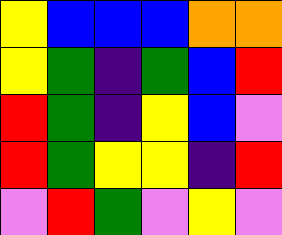[["yellow", "blue", "blue", "blue", "orange", "orange"], ["yellow", "green", "indigo", "green", "blue", "red"], ["red", "green", "indigo", "yellow", "blue", "violet"], ["red", "green", "yellow", "yellow", "indigo", "red"], ["violet", "red", "green", "violet", "yellow", "violet"]]